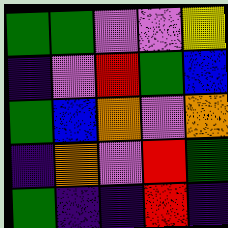[["green", "green", "violet", "violet", "yellow"], ["indigo", "violet", "red", "green", "blue"], ["green", "blue", "orange", "violet", "orange"], ["indigo", "orange", "violet", "red", "green"], ["green", "indigo", "indigo", "red", "indigo"]]